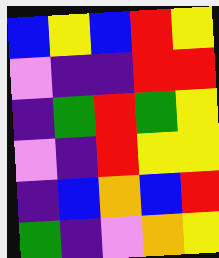[["blue", "yellow", "blue", "red", "yellow"], ["violet", "indigo", "indigo", "red", "red"], ["indigo", "green", "red", "green", "yellow"], ["violet", "indigo", "red", "yellow", "yellow"], ["indigo", "blue", "orange", "blue", "red"], ["green", "indigo", "violet", "orange", "yellow"]]